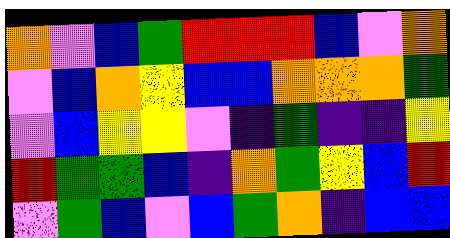[["orange", "violet", "blue", "green", "red", "red", "red", "blue", "violet", "orange"], ["violet", "blue", "orange", "yellow", "blue", "blue", "orange", "orange", "orange", "green"], ["violet", "blue", "yellow", "yellow", "violet", "indigo", "green", "indigo", "indigo", "yellow"], ["red", "green", "green", "blue", "indigo", "orange", "green", "yellow", "blue", "red"], ["violet", "green", "blue", "violet", "blue", "green", "orange", "indigo", "blue", "blue"]]